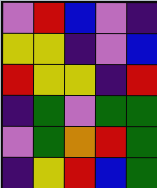[["violet", "red", "blue", "violet", "indigo"], ["yellow", "yellow", "indigo", "violet", "blue"], ["red", "yellow", "yellow", "indigo", "red"], ["indigo", "green", "violet", "green", "green"], ["violet", "green", "orange", "red", "green"], ["indigo", "yellow", "red", "blue", "green"]]